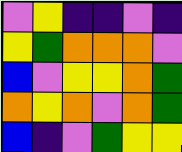[["violet", "yellow", "indigo", "indigo", "violet", "indigo"], ["yellow", "green", "orange", "orange", "orange", "violet"], ["blue", "violet", "yellow", "yellow", "orange", "green"], ["orange", "yellow", "orange", "violet", "orange", "green"], ["blue", "indigo", "violet", "green", "yellow", "yellow"]]